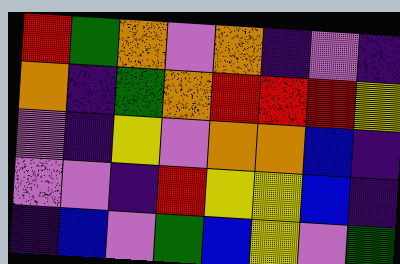[["red", "green", "orange", "violet", "orange", "indigo", "violet", "indigo"], ["orange", "indigo", "green", "orange", "red", "red", "red", "yellow"], ["violet", "indigo", "yellow", "violet", "orange", "orange", "blue", "indigo"], ["violet", "violet", "indigo", "red", "yellow", "yellow", "blue", "indigo"], ["indigo", "blue", "violet", "green", "blue", "yellow", "violet", "green"]]